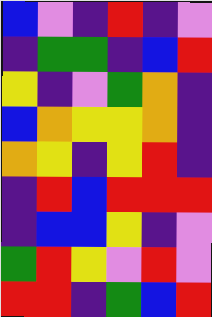[["blue", "violet", "indigo", "red", "indigo", "violet"], ["indigo", "green", "green", "indigo", "blue", "red"], ["yellow", "indigo", "violet", "green", "orange", "indigo"], ["blue", "orange", "yellow", "yellow", "orange", "indigo"], ["orange", "yellow", "indigo", "yellow", "red", "indigo"], ["indigo", "red", "blue", "red", "red", "red"], ["indigo", "blue", "blue", "yellow", "indigo", "violet"], ["green", "red", "yellow", "violet", "red", "violet"], ["red", "red", "indigo", "green", "blue", "red"]]